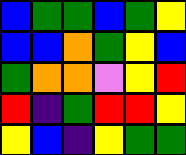[["blue", "green", "green", "blue", "green", "yellow"], ["blue", "blue", "orange", "green", "yellow", "blue"], ["green", "orange", "orange", "violet", "yellow", "red"], ["red", "indigo", "green", "red", "red", "yellow"], ["yellow", "blue", "indigo", "yellow", "green", "green"]]